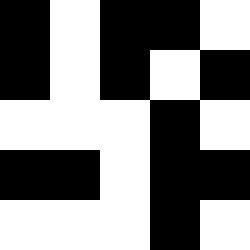[["black", "white", "black", "black", "white"], ["black", "white", "black", "white", "black"], ["white", "white", "white", "black", "white"], ["black", "black", "white", "black", "black"], ["white", "white", "white", "black", "white"]]